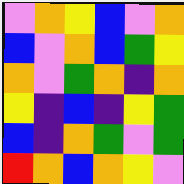[["violet", "orange", "yellow", "blue", "violet", "orange"], ["blue", "violet", "orange", "blue", "green", "yellow"], ["orange", "violet", "green", "orange", "indigo", "orange"], ["yellow", "indigo", "blue", "indigo", "yellow", "green"], ["blue", "indigo", "orange", "green", "violet", "green"], ["red", "orange", "blue", "orange", "yellow", "violet"]]